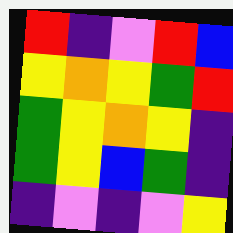[["red", "indigo", "violet", "red", "blue"], ["yellow", "orange", "yellow", "green", "red"], ["green", "yellow", "orange", "yellow", "indigo"], ["green", "yellow", "blue", "green", "indigo"], ["indigo", "violet", "indigo", "violet", "yellow"]]